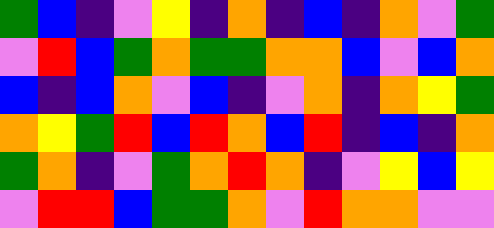[["green", "blue", "indigo", "violet", "yellow", "indigo", "orange", "indigo", "blue", "indigo", "orange", "violet", "green"], ["violet", "red", "blue", "green", "orange", "green", "green", "orange", "orange", "blue", "violet", "blue", "orange"], ["blue", "indigo", "blue", "orange", "violet", "blue", "indigo", "violet", "orange", "indigo", "orange", "yellow", "green"], ["orange", "yellow", "green", "red", "blue", "red", "orange", "blue", "red", "indigo", "blue", "indigo", "orange"], ["green", "orange", "indigo", "violet", "green", "orange", "red", "orange", "indigo", "violet", "yellow", "blue", "yellow"], ["violet", "red", "red", "blue", "green", "green", "orange", "violet", "red", "orange", "orange", "violet", "violet"]]